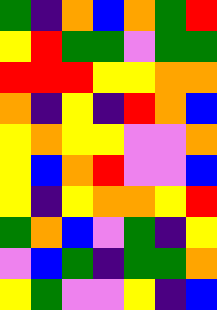[["green", "indigo", "orange", "blue", "orange", "green", "red"], ["yellow", "red", "green", "green", "violet", "green", "green"], ["red", "red", "red", "yellow", "yellow", "orange", "orange"], ["orange", "indigo", "yellow", "indigo", "red", "orange", "blue"], ["yellow", "orange", "yellow", "yellow", "violet", "violet", "orange"], ["yellow", "blue", "orange", "red", "violet", "violet", "blue"], ["yellow", "indigo", "yellow", "orange", "orange", "yellow", "red"], ["green", "orange", "blue", "violet", "green", "indigo", "yellow"], ["violet", "blue", "green", "indigo", "green", "green", "orange"], ["yellow", "green", "violet", "violet", "yellow", "indigo", "blue"]]